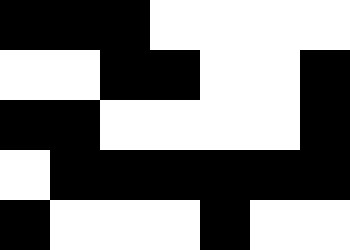[["black", "black", "black", "white", "white", "white", "white"], ["white", "white", "black", "black", "white", "white", "black"], ["black", "black", "white", "white", "white", "white", "black"], ["white", "black", "black", "black", "black", "black", "black"], ["black", "white", "white", "white", "black", "white", "white"]]